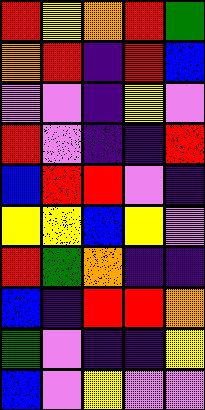[["red", "yellow", "orange", "red", "green"], ["orange", "red", "indigo", "red", "blue"], ["violet", "violet", "indigo", "yellow", "violet"], ["red", "violet", "indigo", "indigo", "red"], ["blue", "red", "red", "violet", "indigo"], ["yellow", "yellow", "blue", "yellow", "violet"], ["red", "green", "orange", "indigo", "indigo"], ["blue", "indigo", "red", "red", "orange"], ["green", "violet", "indigo", "indigo", "yellow"], ["blue", "violet", "yellow", "violet", "violet"]]